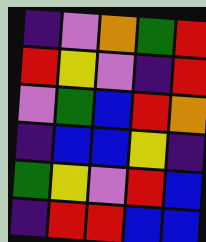[["indigo", "violet", "orange", "green", "red"], ["red", "yellow", "violet", "indigo", "red"], ["violet", "green", "blue", "red", "orange"], ["indigo", "blue", "blue", "yellow", "indigo"], ["green", "yellow", "violet", "red", "blue"], ["indigo", "red", "red", "blue", "blue"]]